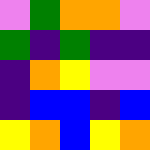[["violet", "green", "orange", "orange", "violet"], ["green", "indigo", "green", "indigo", "indigo"], ["indigo", "orange", "yellow", "violet", "violet"], ["indigo", "blue", "blue", "indigo", "blue"], ["yellow", "orange", "blue", "yellow", "orange"]]